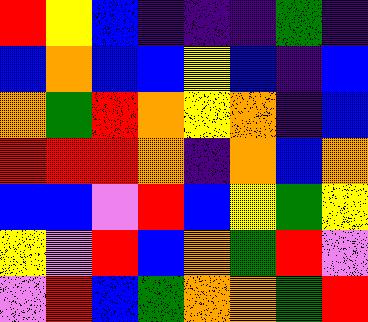[["red", "yellow", "blue", "indigo", "indigo", "indigo", "green", "indigo"], ["blue", "orange", "blue", "blue", "yellow", "blue", "indigo", "blue"], ["orange", "green", "red", "orange", "yellow", "orange", "indigo", "blue"], ["red", "red", "red", "orange", "indigo", "orange", "blue", "orange"], ["blue", "blue", "violet", "red", "blue", "yellow", "green", "yellow"], ["yellow", "violet", "red", "blue", "orange", "green", "red", "violet"], ["violet", "red", "blue", "green", "orange", "orange", "green", "red"]]